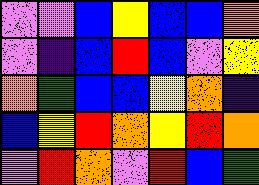[["violet", "violet", "blue", "yellow", "blue", "blue", "orange"], ["violet", "indigo", "blue", "red", "blue", "violet", "yellow"], ["orange", "green", "blue", "blue", "yellow", "orange", "indigo"], ["blue", "yellow", "red", "orange", "yellow", "red", "orange"], ["violet", "red", "orange", "violet", "red", "blue", "green"]]